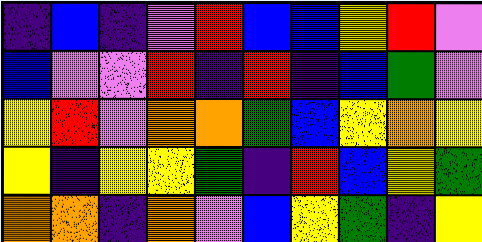[["indigo", "blue", "indigo", "violet", "red", "blue", "blue", "yellow", "red", "violet"], ["blue", "violet", "violet", "red", "indigo", "red", "indigo", "blue", "green", "violet"], ["yellow", "red", "violet", "orange", "orange", "green", "blue", "yellow", "orange", "yellow"], ["yellow", "indigo", "yellow", "yellow", "green", "indigo", "red", "blue", "yellow", "green"], ["orange", "orange", "indigo", "orange", "violet", "blue", "yellow", "green", "indigo", "yellow"]]